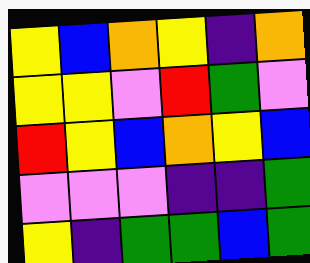[["yellow", "blue", "orange", "yellow", "indigo", "orange"], ["yellow", "yellow", "violet", "red", "green", "violet"], ["red", "yellow", "blue", "orange", "yellow", "blue"], ["violet", "violet", "violet", "indigo", "indigo", "green"], ["yellow", "indigo", "green", "green", "blue", "green"]]